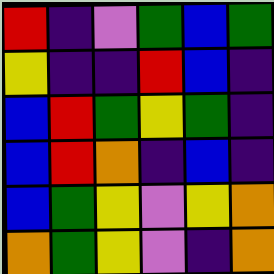[["red", "indigo", "violet", "green", "blue", "green"], ["yellow", "indigo", "indigo", "red", "blue", "indigo"], ["blue", "red", "green", "yellow", "green", "indigo"], ["blue", "red", "orange", "indigo", "blue", "indigo"], ["blue", "green", "yellow", "violet", "yellow", "orange"], ["orange", "green", "yellow", "violet", "indigo", "orange"]]